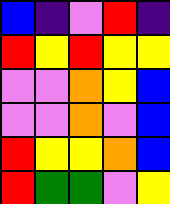[["blue", "indigo", "violet", "red", "indigo"], ["red", "yellow", "red", "yellow", "yellow"], ["violet", "violet", "orange", "yellow", "blue"], ["violet", "violet", "orange", "violet", "blue"], ["red", "yellow", "yellow", "orange", "blue"], ["red", "green", "green", "violet", "yellow"]]